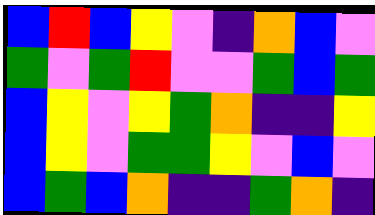[["blue", "red", "blue", "yellow", "violet", "indigo", "orange", "blue", "violet"], ["green", "violet", "green", "red", "violet", "violet", "green", "blue", "green"], ["blue", "yellow", "violet", "yellow", "green", "orange", "indigo", "indigo", "yellow"], ["blue", "yellow", "violet", "green", "green", "yellow", "violet", "blue", "violet"], ["blue", "green", "blue", "orange", "indigo", "indigo", "green", "orange", "indigo"]]